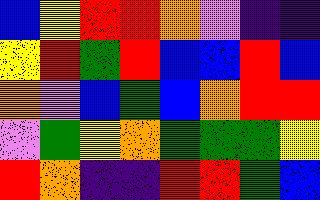[["blue", "yellow", "red", "red", "orange", "violet", "indigo", "indigo"], ["yellow", "red", "green", "red", "blue", "blue", "red", "blue"], ["orange", "violet", "blue", "green", "blue", "orange", "red", "red"], ["violet", "green", "yellow", "orange", "green", "green", "green", "yellow"], ["red", "orange", "indigo", "indigo", "red", "red", "green", "blue"]]